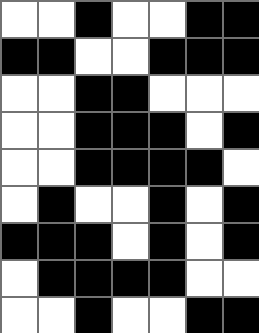[["white", "white", "black", "white", "white", "black", "black"], ["black", "black", "white", "white", "black", "black", "black"], ["white", "white", "black", "black", "white", "white", "white"], ["white", "white", "black", "black", "black", "white", "black"], ["white", "white", "black", "black", "black", "black", "white"], ["white", "black", "white", "white", "black", "white", "black"], ["black", "black", "black", "white", "black", "white", "black"], ["white", "black", "black", "black", "black", "white", "white"], ["white", "white", "black", "white", "white", "black", "black"]]